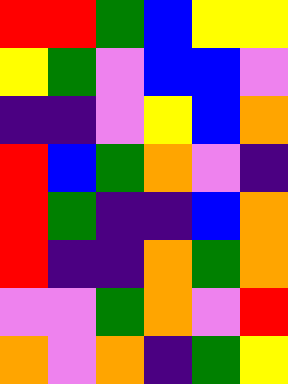[["red", "red", "green", "blue", "yellow", "yellow"], ["yellow", "green", "violet", "blue", "blue", "violet"], ["indigo", "indigo", "violet", "yellow", "blue", "orange"], ["red", "blue", "green", "orange", "violet", "indigo"], ["red", "green", "indigo", "indigo", "blue", "orange"], ["red", "indigo", "indigo", "orange", "green", "orange"], ["violet", "violet", "green", "orange", "violet", "red"], ["orange", "violet", "orange", "indigo", "green", "yellow"]]